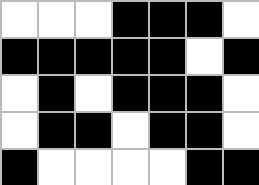[["white", "white", "white", "black", "black", "black", "white"], ["black", "black", "black", "black", "black", "white", "black"], ["white", "black", "white", "black", "black", "black", "white"], ["white", "black", "black", "white", "black", "black", "white"], ["black", "white", "white", "white", "white", "black", "black"]]